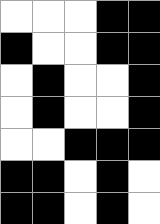[["white", "white", "white", "black", "black"], ["black", "white", "white", "black", "black"], ["white", "black", "white", "white", "black"], ["white", "black", "white", "white", "black"], ["white", "white", "black", "black", "black"], ["black", "black", "white", "black", "white"], ["black", "black", "white", "black", "white"]]